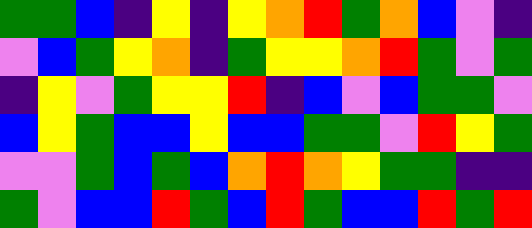[["green", "green", "blue", "indigo", "yellow", "indigo", "yellow", "orange", "red", "green", "orange", "blue", "violet", "indigo"], ["violet", "blue", "green", "yellow", "orange", "indigo", "green", "yellow", "yellow", "orange", "red", "green", "violet", "green"], ["indigo", "yellow", "violet", "green", "yellow", "yellow", "red", "indigo", "blue", "violet", "blue", "green", "green", "violet"], ["blue", "yellow", "green", "blue", "blue", "yellow", "blue", "blue", "green", "green", "violet", "red", "yellow", "green"], ["violet", "violet", "green", "blue", "green", "blue", "orange", "red", "orange", "yellow", "green", "green", "indigo", "indigo"], ["green", "violet", "blue", "blue", "red", "green", "blue", "red", "green", "blue", "blue", "red", "green", "red"]]